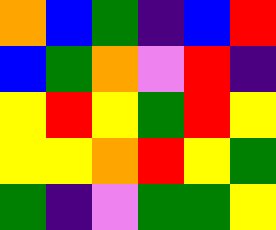[["orange", "blue", "green", "indigo", "blue", "red"], ["blue", "green", "orange", "violet", "red", "indigo"], ["yellow", "red", "yellow", "green", "red", "yellow"], ["yellow", "yellow", "orange", "red", "yellow", "green"], ["green", "indigo", "violet", "green", "green", "yellow"]]